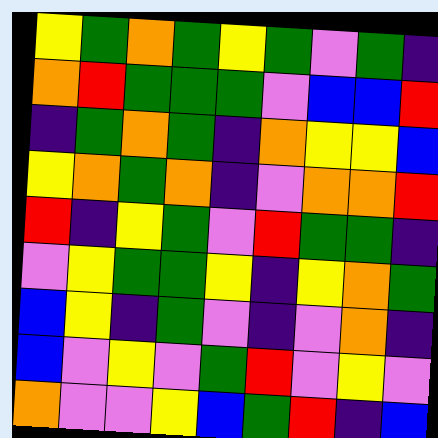[["yellow", "green", "orange", "green", "yellow", "green", "violet", "green", "indigo"], ["orange", "red", "green", "green", "green", "violet", "blue", "blue", "red"], ["indigo", "green", "orange", "green", "indigo", "orange", "yellow", "yellow", "blue"], ["yellow", "orange", "green", "orange", "indigo", "violet", "orange", "orange", "red"], ["red", "indigo", "yellow", "green", "violet", "red", "green", "green", "indigo"], ["violet", "yellow", "green", "green", "yellow", "indigo", "yellow", "orange", "green"], ["blue", "yellow", "indigo", "green", "violet", "indigo", "violet", "orange", "indigo"], ["blue", "violet", "yellow", "violet", "green", "red", "violet", "yellow", "violet"], ["orange", "violet", "violet", "yellow", "blue", "green", "red", "indigo", "blue"]]